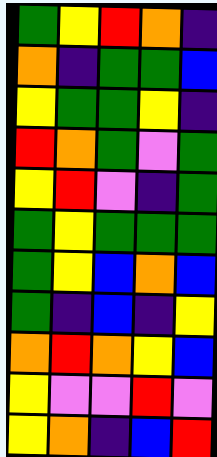[["green", "yellow", "red", "orange", "indigo"], ["orange", "indigo", "green", "green", "blue"], ["yellow", "green", "green", "yellow", "indigo"], ["red", "orange", "green", "violet", "green"], ["yellow", "red", "violet", "indigo", "green"], ["green", "yellow", "green", "green", "green"], ["green", "yellow", "blue", "orange", "blue"], ["green", "indigo", "blue", "indigo", "yellow"], ["orange", "red", "orange", "yellow", "blue"], ["yellow", "violet", "violet", "red", "violet"], ["yellow", "orange", "indigo", "blue", "red"]]